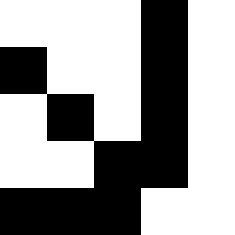[["white", "white", "white", "black", "white"], ["black", "white", "white", "black", "white"], ["white", "black", "white", "black", "white"], ["white", "white", "black", "black", "white"], ["black", "black", "black", "white", "white"]]